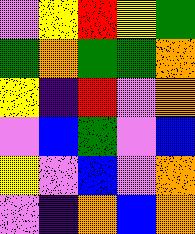[["violet", "yellow", "red", "yellow", "green"], ["green", "orange", "green", "green", "orange"], ["yellow", "indigo", "red", "violet", "orange"], ["violet", "blue", "green", "violet", "blue"], ["yellow", "violet", "blue", "violet", "orange"], ["violet", "indigo", "orange", "blue", "orange"]]